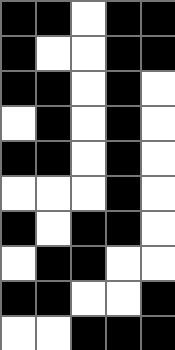[["black", "black", "white", "black", "black"], ["black", "white", "white", "black", "black"], ["black", "black", "white", "black", "white"], ["white", "black", "white", "black", "white"], ["black", "black", "white", "black", "white"], ["white", "white", "white", "black", "white"], ["black", "white", "black", "black", "white"], ["white", "black", "black", "white", "white"], ["black", "black", "white", "white", "black"], ["white", "white", "black", "black", "black"]]